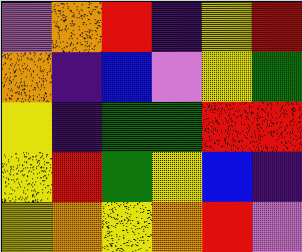[["violet", "orange", "red", "indigo", "yellow", "red"], ["orange", "indigo", "blue", "violet", "yellow", "green"], ["yellow", "indigo", "green", "green", "red", "red"], ["yellow", "red", "green", "yellow", "blue", "indigo"], ["yellow", "orange", "yellow", "orange", "red", "violet"]]